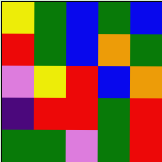[["yellow", "green", "blue", "green", "blue"], ["red", "green", "blue", "orange", "green"], ["violet", "yellow", "red", "blue", "orange"], ["indigo", "red", "red", "green", "red"], ["green", "green", "violet", "green", "red"]]